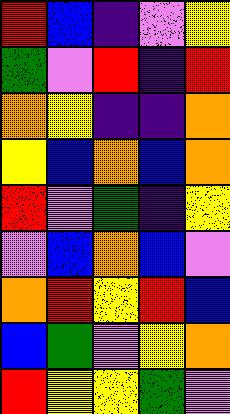[["red", "blue", "indigo", "violet", "yellow"], ["green", "violet", "red", "indigo", "red"], ["orange", "yellow", "indigo", "indigo", "orange"], ["yellow", "blue", "orange", "blue", "orange"], ["red", "violet", "green", "indigo", "yellow"], ["violet", "blue", "orange", "blue", "violet"], ["orange", "red", "yellow", "red", "blue"], ["blue", "green", "violet", "yellow", "orange"], ["red", "yellow", "yellow", "green", "violet"]]